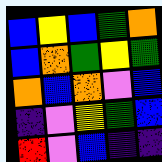[["blue", "yellow", "blue", "green", "orange"], ["blue", "orange", "green", "yellow", "green"], ["orange", "blue", "orange", "violet", "blue"], ["indigo", "violet", "yellow", "green", "blue"], ["red", "violet", "blue", "indigo", "indigo"]]